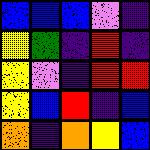[["blue", "blue", "blue", "violet", "indigo"], ["yellow", "green", "indigo", "red", "indigo"], ["yellow", "violet", "indigo", "red", "red"], ["yellow", "blue", "red", "indigo", "blue"], ["orange", "indigo", "orange", "yellow", "blue"]]